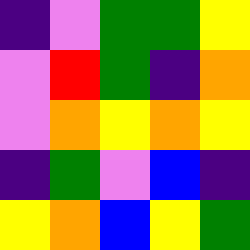[["indigo", "violet", "green", "green", "yellow"], ["violet", "red", "green", "indigo", "orange"], ["violet", "orange", "yellow", "orange", "yellow"], ["indigo", "green", "violet", "blue", "indigo"], ["yellow", "orange", "blue", "yellow", "green"]]